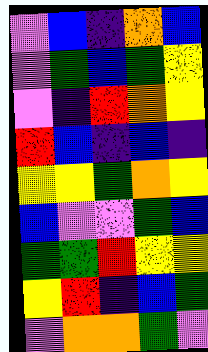[["violet", "blue", "indigo", "orange", "blue"], ["violet", "green", "blue", "green", "yellow"], ["violet", "indigo", "red", "orange", "yellow"], ["red", "blue", "indigo", "blue", "indigo"], ["yellow", "yellow", "green", "orange", "yellow"], ["blue", "violet", "violet", "green", "blue"], ["green", "green", "red", "yellow", "yellow"], ["yellow", "red", "indigo", "blue", "green"], ["violet", "orange", "orange", "green", "violet"]]